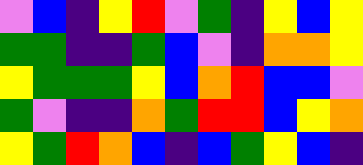[["violet", "blue", "indigo", "yellow", "red", "violet", "green", "indigo", "yellow", "blue", "yellow"], ["green", "green", "indigo", "indigo", "green", "blue", "violet", "indigo", "orange", "orange", "yellow"], ["yellow", "green", "green", "green", "yellow", "blue", "orange", "red", "blue", "blue", "violet"], ["green", "violet", "indigo", "indigo", "orange", "green", "red", "red", "blue", "yellow", "orange"], ["yellow", "green", "red", "orange", "blue", "indigo", "blue", "green", "yellow", "blue", "indigo"]]